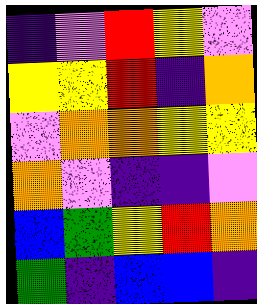[["indigo", "violet", "red", "yellow", "violet"], ["yellow", "yellow", "red", "indigo", "orange"], ["violet", "orange", "orange", "yellow", "yellow"], ["orange", "violet", "indigo", "indigo", "violet"], ["blue", "green", "yellow", "red", "orange"], ["green", "indigo", "blue", "blue", "indigo"]]